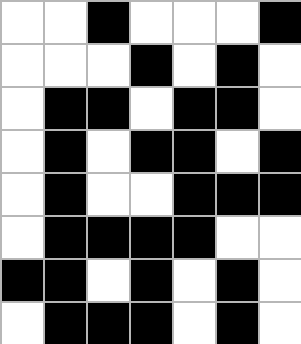[["white", "white", "black", "white", "white", "white", "black"], ["white", "white", "white", "black", "white", "black", "white"], ["white", "black", "black", "white", "black", "black", "white"], ["white", "black", "white", "black", "black", "white", "black"], ["white", "black", "white", "white", "black", "black", "black"], ["white", "black", "black", "black", "black", "white", "white"], ["black", "black", "white", "black", "white", "black", "white"], ["white", "black", "black", "black", "white", "black", "white"]]